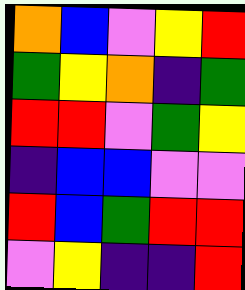[["orange", "blue", "violet", "yellow", "red"], ["green", "yellow", "orange", "indigo", "green"], ["red", "red", "violet", "green", "yellow"], ["indigo", "blue", "blue", "violet", "violet"], ["red", "blue", "green", "red", "red"], ["violet", "yellow", "indigo", "indigo", "red"]]